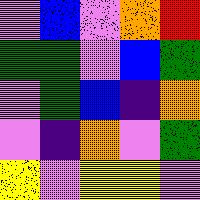[["violet", "blue", "violet", "orange", "red"], ["green", "green", "violet", "blue", "green"], ["violet", "green", "blue", "indigo", "orange"], ["violet", "indigo", "orange", "violet", "green"], ["yellow", "violet", "yellow", "yellow", "violet"]]